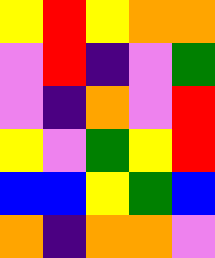[["yellow", "red", "yellow", "orange", "orange"], ["violet", "red", "indigo", "violet", "green"], ["violet", "indigo", "orange", "violet", "red"], ["yellow", "violet", "green", "yellow", "red"], ["blue", "blue", "yellow", "green", "blue"], ["orange", "indigo", "orange", "orange", "violet"]]